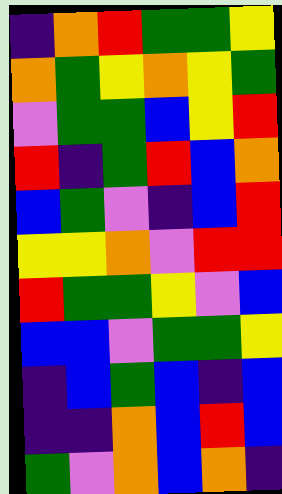[["indigo", "orange", "red", "green", "green", "yellow"], ["orange", "green", "yellow", "orange", "yellow", "green"], ["violet", "green", "green", "blue", "yellow", "red"], ["red", "indigo", "green", "red", "blue", "orange"], ["blue", "green", "violet", "indigo", "blue", "red"], ["yellow", "yellow", "orange", "violet", "red", "red"], ["red", "green", "green", "yellow", "violet", "blue"], ["blue", "blue", "violet", "green", "green", "yellow"], ["indigo", "blue", "green", "blue", "indigo", "blue"], ["indigo", "indigo", "orange", "blue", "red", "blue"], ["green", "violet", "orange", "blue", "orange", "indigo"]]